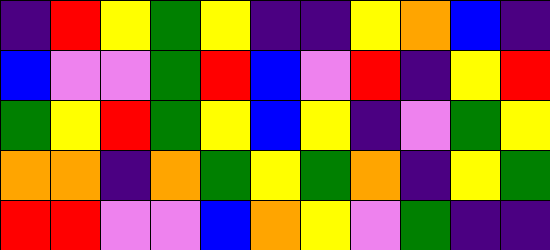[["indigo", "red", "yellow", "green", "yellow", "indigo", "indigo", "yellow", "orange", "blue", "indigo"], ["blue", "violet", "violet", "green", "red", "blue", "violet", "red", "indigo", "yellow", "red"], ["green", "yellow", "red", "green", "yellow", "blue", "yellow", "indigo", "violet", "green", "yellow"], ["orange", "orange", "indigo", "orange", "green", "yellow", "green", "orange", "indigo", "yellow", "green"], ["red", "red", "violet", "violet", "blue", "orange", "yellow", "violet", "green", "indigo", "indigo"]]